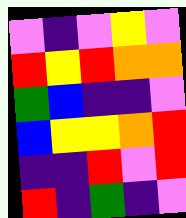[["violet", "indigo", "violet", "yellow", "violet"], ["red", "yellow", "red", "orange", "orange"], ["green", "blue", "indigo", "indigo", "violet"], ["blue", "yellow", "yellow", "orange", "red"], ["indigo", "indigo", "red", "violet", "red"], ["red", "indigo", "green", "indigo", "violet"]]